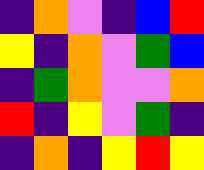[["indigo", "orange", "violet", "indigo", "blue", "red"], ["yellow", "indigo", "orange", "violet", "green", "blue"], ["indigo", "green", "orange", "violet", "violet", "orange"], ["red", "indigo", "yellow", "violet", "green", "indigo"], ["indigo", "orange", "indigo", "yellow", "red", "yellow"]]